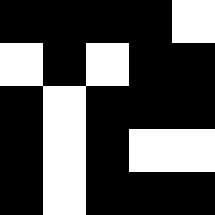[["black", "black", "black", "black", "white"], ["white", "black", "white", "black", "black"], ["black", "white", "black", "black", "black"], ["black", "white", "black", "white", "white"], ["black", "white", "black", "black", "black"]]